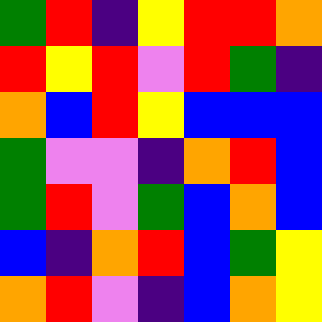[["green", "red", "indigo", "yellow", "red", "red", "orange"], ["red", "yellow", "red", "violet", "red", "green", "indigo"], ["orange", "blue", "red", "yellow", "blue", "blue", "blue"], ["green", "violet", "violet", "indigo", "orange", "red", "blue"], ["green", "red", "violet", "green", "blue", "orange", "blue"], ["blue", "indigo", "orange", "red", "blue", "green", "yellow"], ["orange", "red", "violet", "indigo", "blue", "orange", "yellow"]]